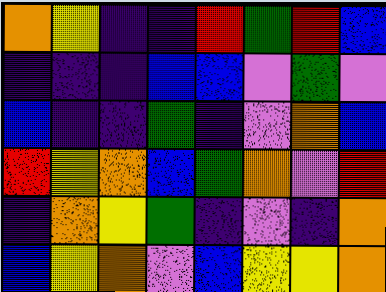[["orange", "yellow", "indigo", "indigo", "red", "green", "red", "blue"], ["indigo", "indigo", "indigo", "blue", "blue", "violet", "green", "violet"], ["blue", "indigo", "indigo", "green", "indigo", "violet", "orange", "blue"], ["red", "yellow", "orange", "blue", "green", "orange", "violet", "red"], ["indigo", "orange", "yellow", "green", "indigo", "violet", "indigo", "orange"], ["blue", "yellow", "orange", "violet", "blue", "yellow", "yellow", "orange"]]